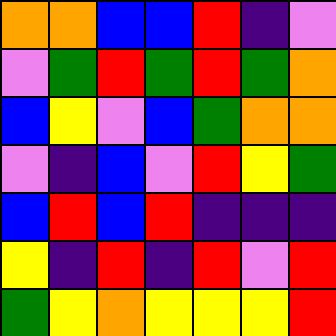[["orange", "orange", "blue", "blue", "red", "indigo", "violet"], ["violet", "green", "red", "green", "red", "green", "orange"], ["blue", "yellow", "violet", "blue", "green", "orange", "orange"], ["violet", "indigo", "blue", "violet", "red", "yellow", "green"], ["blue", "red", "blue", "red", "indigo", "indigo", "indigo"], ["yellow", "indigo", "red", "indigo", "red", "violet", "red"], ["green", "yellow", "orange", "yellow", "yellow", "yellow", "red"]]